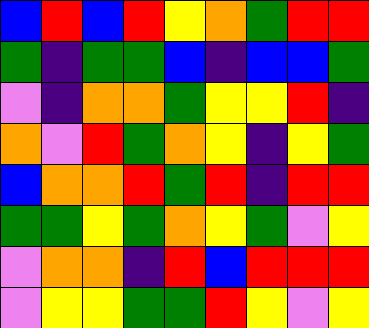[["blue", "red", "blue", "red", "yellow", "orange", "green", "red", "red"], ["green", "indigo", "green", "green", "blue", "indigo", "blue", "blue", "green"], ["violet", "indigo", "orange", "orange", "green", "yellow", "yellow", "red", "indigo"], ["orange", "violet", "red", "green", "orange", "yellow", "indigo", "yellow", "green"], ["blue", "orange", "orange", "red", "green", "red", "indigo", "red", "red"], ["green", "green", "yellow", "green", "orange", "yellow", "green", "violet", "yellow"], ["violet", "orange", "orange", "indigo", "red", "blue", "red", "red", "red"], ["violet", "yellow", "yellow", "green", "green", "red", "yellow", "violet", "yellow"]]